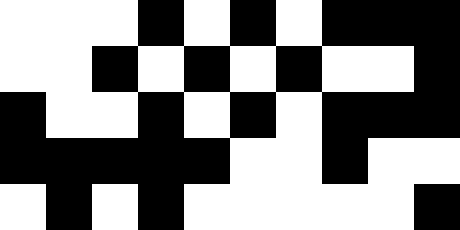[["white", "white", "white", "black", "white", "black", "white", "black", "black", "black"], ["white", "white", "black", "white", "black", "white", "black", "white", "white", "black"], ["black", "white", "white", "black", "white", "black", "white", "black", "black", "black"], ["black", "black", "black", "black", "black", "white", "white", "black", "white", "white"], ["white", "black", "white", "black", "white", "white", "white", "white", "white", "black"]]